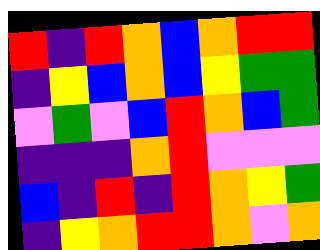[["red", "indigo", "red", "orange", "blue", "orange", "red", "red"], ["indigo", "yellow", "blue", "orange", "blue", "yellow", "green", "green"], ["violet", "green", "violet", "blue", "red", "orange", "blue", "green"], ["indigo", "indigo", "indigo", "orange", "red", "violet", "violet", "violet"], ["blue", "indigo", "red", "indigo", "red", "orange", "yellow", "green"], ["indigo", "yellow", "orange", "red", "red", "orange", "violet", "orange"]]